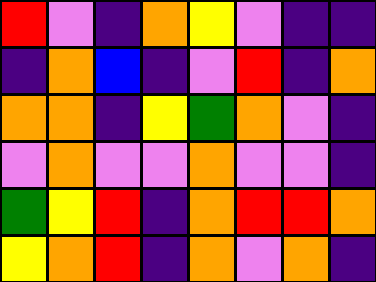[["red", "violet", "indigo", "orange", "yellow", "violet", "indigo", "indigo"], ["indigo", "orange", "blue", "indigo", "violet", "red", "indigo", "orange"], ["orange", "orange", "indigo", "yellow", "green", "orange", "violet", "indigo"], ["violet", "orange", "violet", "violet", "orange", "violet", "violet", "indigo"], ["green", "yellow", "red", "indigo", "orange", "red", "red", "orange"], ["yellow", "orange", "red", "indigo", "orange", "violet", "orange", "indigo"]]